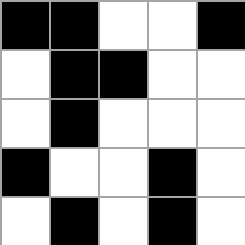[["black", "black", "white", "white", "black"], ["white", "black", "black", "white", "white"], ["white", "black", "white", "white", "white"], ["black", "white", "white", "black", "white"], ["white", "black", "white", "black", "white"]]